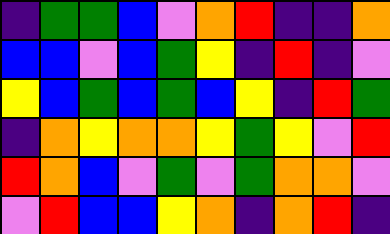[["indigo", "green", "green", "blue", "violet", "orange", "red", "indigo", "indigo", "orange"], ["blue", "blue", "violet", "blue", "green", "yellow", "indigo", "red", "indigo", "violet"], ["yellow", "blue", "green", "blue", "green", "blue", "yellow", "indigo", "red", "green"], ["indigo", "orange", "yellow", "orange", "orange", "yellow", "green", "yellow", "violet", "red"], ["red", "orange", "blue", "violet", "green", "violet", "green", "orange", "orange", "violet"], ["violet", "red", "blue", "blue", "yellow", "orange", "indigo", "orange", "red", "indigo"]]